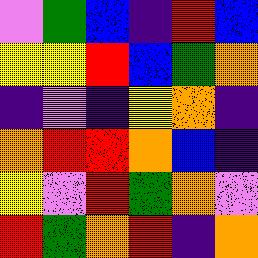[["violet", "green", "blue", "indigo", "red", "blue"], ["yellow", "yellow", "red", "blue", "green", "orange"], ["indigo", "violet", "indigo", "yellow", "orange", "indigo"], ["orange", "red", "red", "orange", "blue", "indigo"], ["yellow", "violet", "red", "green", "orange", "violet"], ["red", "green", "orange", "red", "indigo", "orange"]]